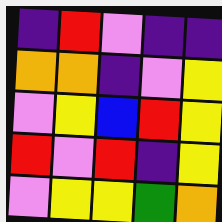[["indigo", "red", "violet", "indigo", "indigo"], ["orange", "orange", "indigo", "violet", "yellow"], ["violet", "yellow", "blue", "red", "yellow"], ["red", "violet", "red", "indigo", "yellow"], ["violet", "yellow", "yellow", "green", "orange"]]